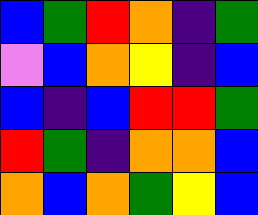[["blue", "green", "red", "orange", "indigo", "green"], ["violet", "blue", "orange", "yellow", "indigo", "blue"], ["blue", "indigo", "blue", "red", "red", "green"], ["red", "green", "indigo", "orange", "orange", "blue"], ["orange", "blue", "orange", "green", "yellow", "blue"]]